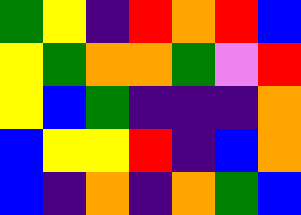[["green", "yellow", "indigo", "red", "orange", "red", "blue"], ["yellow", "green", "orange", "orange", "green", "violet", "red"], ["yellow", "blue", "green", "indigo", "indigo", "indigo", "orange"], ["blue", "yellow", "yellow", "red", "indigo", "blue", "orange"], ["blue", "indigo", "orange", "indigo", "orange", "green", "blue"]]